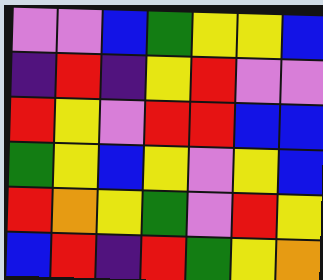[["violet", "violet", "blue", "green", "yellow", "yellow", "blue"], ["indigo", "red", "indigo", "yellow", "red", "violet", "violet"], ["red", "yellow", "violet", "red", "red", "blue", "blue"], ["green", "yellow", "blue", "yellow", "violet", "yellow", "blue"], ["red", "orange", "yellow", "green", "violet", "red", "yellow"], ["blue", "red", "indigo", "red", "green", "yellow", "orange"]]